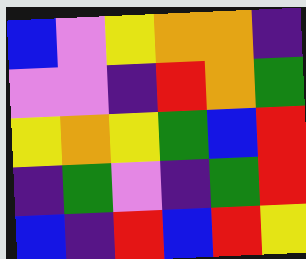[["blue", "violet", "yellow", "orange", "orange", "indigo"], ["violet", "violet", "indigo", "red", "orange", "green"], ["yellow", "orange", "yellow", "green", "blue", "red"], ["indigo", "green", "violet", "indigo", "green", "red"], ["blue", "indigo", "red", "blue", "red", "yellow"]]